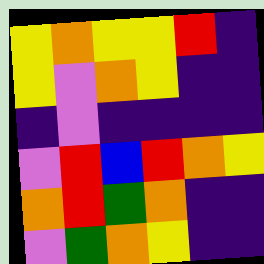[["yellow", "orange", "yellow", "yellow", "red", "indigo"], ["yellow", "violet", "orange", "yellow", "indigo", "indigo"], ["indigo", "violet", "indigo", "indigo", "indigo", "indigo"], ["violet", "red", "blue", "red", "orange", "yellow"], ["orange", "red", "green", "orange", "indigo", "indigo"], ["violet", "green", "orange", "yellow", "indigo", "indigo"]]